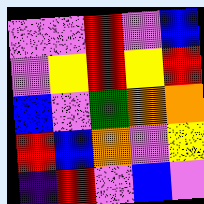[["violet", "violet", "red", "violet", "blue"], ["violet", "yellow", "red", "yellow", "red"], ["blue", "violet", "green", "orange", "orange"], ["red", "blue", "orange", "violet", "yellow"], ["indigo", "red", "violet", "blue", "violet"]]